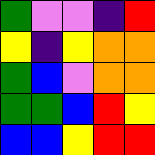[["green", "violet", "violet", "indigo", "red"], ["yellow", "indigo", "yellow", "orange", "orange"], ["green", "blue", "violet", "orange", "orange"], ["green", "green", "blue", "red", "yellow"], ["blue", "blue", "yellow", "red", "red"]]